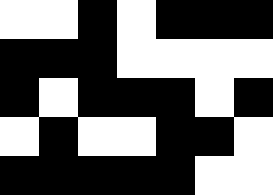[["white", "white", "black", "white", "black", "black", "black"], ["black", "black", "black", "white", "white", "white", "white"], ["black", "white", "black", "black", "black", "white", "black"], ["white", "black", "white", "white", "black", "black", "white"], ["black", "black", "black", "black", "black", "white", "white"]]